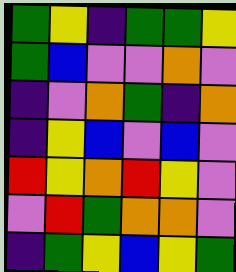[["green", "yellow", "indigo", "green", "green", "yellow"], ["green", "blue", "violet", "violet", "orange", "violet"], ["indigo", "violet", "orange", "green", "indigo", "orange"], ["indigo", "yellow", "blue", "violet", "blue", "violet"], ["red", "yellow", "orange", "red", "yellow", "violet"], ["violet", "red", "green", "orange", "orange", "violet"], ["indigo", "green", "yellow", "blue", "yellow", "green"]]